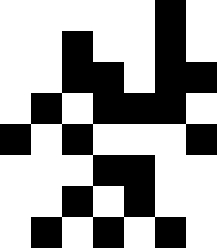[["white", "white", "white", "white", "white", "black", "white"], ["white", "white", "black", "white", "white", "black", "white"], ["white", "white", "black", "black", "white", "black", "black"], ["white", "black", "white", "black", "black", "black", "white"], ["black", "white", "black", "white", "white", "white", "black"], ["white", "white", "white", "black", "black", "white", "white"], ["white", "white", "black", "white", "black", "white", "white"], ["white", "black", "white", "black", "white", "black", "white"]]